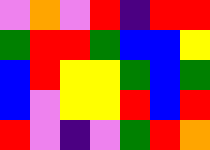[["violet", "orange", "violet", "red", "indigo", "red", "red"], ["green", "red", "red", "green", "blue", "blue", "yellow"], ["blue", "red", "yellow", "yellow", "green", "blue", "green"], ["blue", "violet", "yellow", "yellow", "red", "blue", "red"], ["red", "violet", "indigo", "violet", "green", "red", "orange"]]